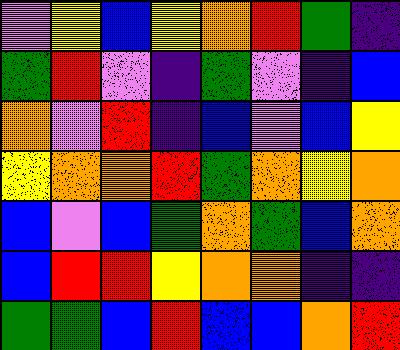[["violet", "yellow", "blue", "yellow", "orange", "red", "green", "indigo"], ["green", "red", "violet", "indigo", "green", "violet", "indigo", "blue"], ["orange", "violet", "red", "indigo", "blue", "violet", "blue", "yellow"], ["yellow", "orange", "orange", "red", "green", "orange", "yellow", "orange"], ["blue", "violet", "blue", "green", "orange", "green", "blue", "orange"], ["blue", "red", "red", "yellow", "orange", "orange", "indigo", "indigo"], ["green", "green", "blue", "red", "blue", "blue", "orange", "red"]]